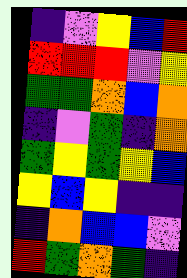[["indigo", "violet", "yellow", "blue", "red"], ["red", "red", "red", "violet", "yellow"], ["green", "green", "orange", "blue", "orange"], ["indigo", "violet", "green", "indigo", "orange"], ["green", "yellow", "green", "yellow", "blue"], ["yellow", "blue", "yellow", "indigo", "indigo"], ["indigo", "orange", "blue", "blue", "violet"], ["red", "green", "orange", "green", "indigo"]]